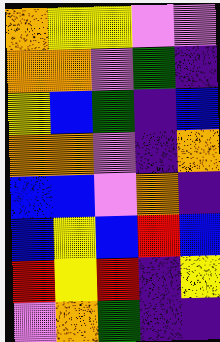[["orange", "yellow", "yellow", "violet", "violet"], ["orange", "orange", "violet", "green", "indigo"], ["yellow", "blue", "green", "indigo", "blue"], ["orange", "orange", "violet", "indigo", "orange"], ["blue", "blue", "violet", "orange", "indigo"], ["blue", "yellow", "blue", "red", "blue"], ["red", "yellow", "red", "indigo", "yellow"], ["violet", "orange", "green", "indigo", "indigo"]]